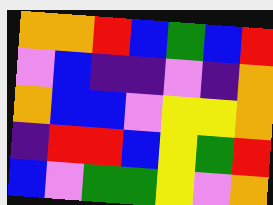[["orange", "orange", "red", "blue", "green", "blue", "red"], ["violet", "blue", "indigo", "indigo", "violet", "indigo", "orange"], ["orange", "blue", "blue", "violet", "yellow", "yellow", "orange"], ["indigo", "red", "red", "blue", "yellow", "green", "red"], ["blue", "violet", "green", "green", "yellow", "violet", "orange"]]